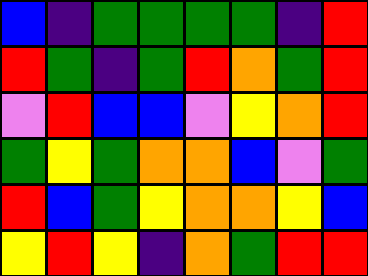[["blue", "indigo", "green", "green", "green", "green", "indigo", "red"], ["red", "green", "indigo", "green", "red", "orange", "green", "red"], ["violet", "red", "blue", "blue", "violet", "yellow", "orange", "red"], ["green", "yellow", "green", "orange", "orange", "blue", "violet", "green"], ["red", "blue", "green", "yellow", "orange", "orange", "yellow", "blue"], ["yellow", "red", "yellow", "indigo", "orange", "green", "red", "red"]]